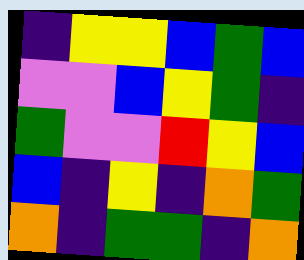[["indigo", "yellow", "yellow", "blue", "green", "blue"], ["violet", "violet", "blue", "yellow", "green", "indigo"], ["green", "violet", "violet", "red", "yellow", "blue"], ["blue", "indigo", "yellow", "indigo", "orange", "green"], ["orange", "indigo", "green", "green", "indigo", "orange"]]